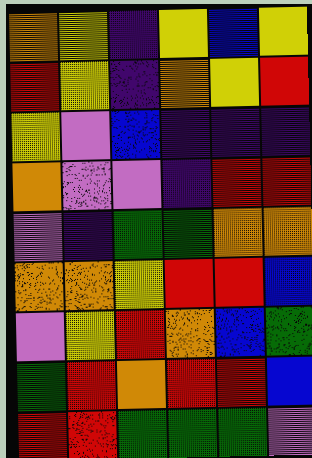[["orange", "yellow", "indigo", "yellow", "blue", "yellow"], ["red", "yellow", "indigo", "orange", "yellow", "red"], ["yellow", "violet", "blue", "indigo", "indigo", "indigo"], ["orange", "violet", "violet", "indigo", "red", "red"], ["violet", "indigo", "green", "green", "orange", "orange"], ["orange", "orange", "yellow", "red", "red", "blue"], ["violet", "yellow", "red", "orange", "blue", "green"], ["green", "red", "orange", "red", "red", "blue"], ["red", "red", "green", "green", "green", "violet"]]